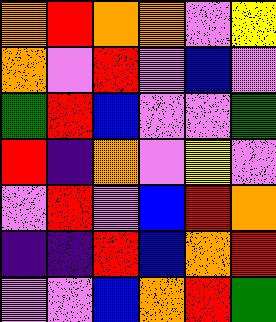[["orange", "red", "orange", "orange", "violet", "yellow"], ["orange", "violet", "red", "violet", "blue", "violet"], ["green", "red", "blue", "violet", "violet", "green"], ["red", "indigo", "orange", "violet", "yellow", "violet"], ["violet", "red", "violet", "blue", "red", "orange"], ["indigo", "indigo", "red", "blue", "orange", "red"], ["violet", "violet", "blue", "orange", "red", "green"]]